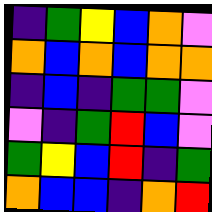[["indigo", "green", "yellow", "blue", "orange", "violet"], ["orange", "blue", "orange", "blue", "orange", "orange"], ["indigo", "blue", "indigo", "green", "green", "violet"], ["violet", "indigo", "green", "red", "blue", "violet"], ["green", "yellow", "blue", "red", "indigo", "green"], ["orange", "blue", "blue", "indigo", "orange", "red"]]